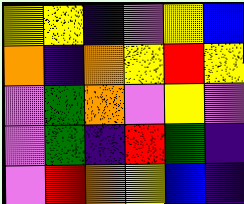[["yellow", "yellow", "indigo", "violet", "yellow", "blue"], ["orange", "indigo", "orange", "yellow", "red", "yellow"], ["violet", "green", "orange", "violet", "yellow", "violet"], ["violet", "green", "indigo", "red", "green", "indigo"], ["violet", "red", "orange", "yellow", "blue", "indigo"]]